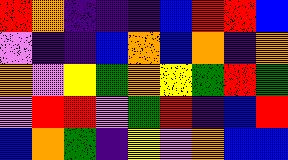[["red", "orange", "indigo", "indigo", "indigo", "blue", "red", "red", "blue"], ["violet", "indigo", "indigo", "blue", "orange", "blue", "orange", "indigo", "orange"], ["orange", "violet", "yellow", "green", "orange", "yellow", "green", "red", "green"], ["violet", "red", "red", "violet", "green", "red", "indigo", "blue", "red"], ["blue", "orange", "green", "indigo", "yellow", "violet", "orange", "blue", "blue"]]